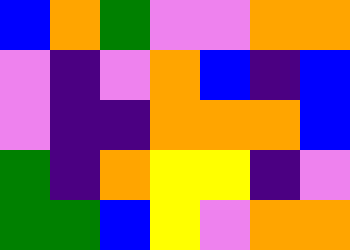[["blue", "orange", "green", "violet", "violet", "orange", "orange"], ["violet", "indigo", "violet", "orange", "blue", "indigo", "blue"], ["violet", "indigo", "indigo", "orange", "orange", "orange", "blue"], ["green", "indigo", "orange", "yellow", "yellow", "indigo", "violet"], ["green", "green", "blue", "yellow", "violet", "orange", "orange"]]